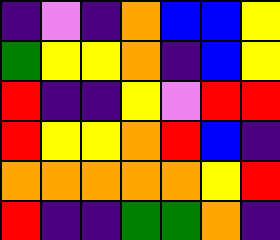[["indigo", "violet", "indigo", "orange", "blue", "blue", "yellow"], ["green", "yellow", "yellow", "orange", "indigo", "blue", "yellow"], ["red", "indigo", "indigo", "yellow", "violet", "red", "red"], ["red", "yellow", "yellow", "orange", "red", "blue", "indigo"], ["orange", "orange", "orange", "orange", "orange", "yellow", "red"], ["red", "indigo", "indigo", "green", "green", "orange", "indigo"]]